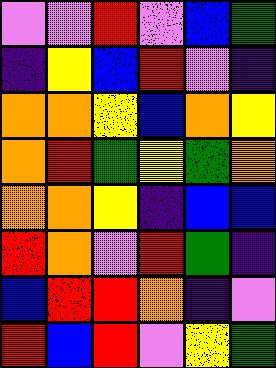[["violet", "violet", "red", "violet", "blue", "green"], ["indigo", "yellow", "blue", "red", "violet", "indigo"], ["orange", "orange", "yellow", "blue", "orange", "yellow"], ["orange", "red", "green", "yellow", "green", "orange"], ["orange", "orange", "yellow", "indigo", "blue", "blue"], ["red", "orange", "violet", "red", "green", "indigo"], ["blue", "red", "red", "orange", "indigo", "violet"], ["red", "blue", "red", "violet", "yellow", "green"]]